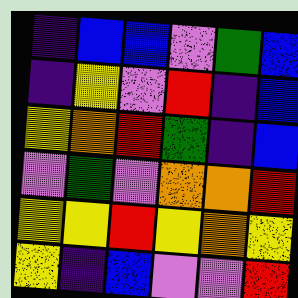[["indigo", "blue", "blue", "violet", "green", "blue"], ["indigo", "yellow", "violet", "red", "indigo", "blue"], ["yellow", "orange", "red", "green", "indigo", "blue"], ["violet", "green", "violet", "orange", "orange", "red"], ["yellow", "yellow", "red", "yellow", "orange", "yellow"], ["yellow", "indigo", "blue", "violet", "violet", "red"]]